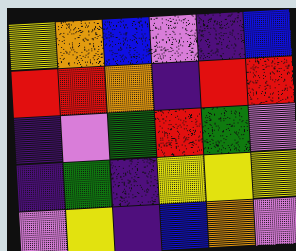[["yellow", "orange", "blue", "violet", "indigo", "blue"], ["red", "red", "orange", "indigo", "red", "red"], ["indigo", "violet", "green", "red", "green", "violet"], ["indigo", "green", "indigo", "yellow", "yellow", "yellow"], ["violet", "yellow", "indigo", "blue", "orange", "violet"]]